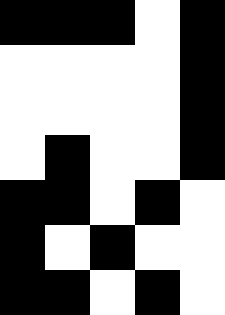[["black", "black", "black", "white", "black"], ["white", "white", "white", "white", "black"], ["white", "white", "white", "white", "black"], ["white", "black", "white", "white", "black"], ["black", "black", "white", "black", "white"], ["black", "white", "black", "white", "white"], ["black", "black", "white", "black", "white"]]